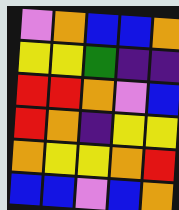[["violet", "orange", "blue", "blue", "orange"], ["yellow", "yellow", "green", "indigo", "indigo"], ["red", "red", "orange", "violet", "blue"], ["red", "orange", "indigo", "yellow", "yellow"], ["orange", "yellow", "yellow", "orange", "red"], ["blue", "blue", "violet", "blue", "orange"]]